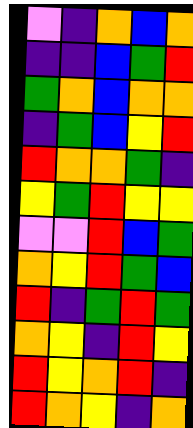[["violet", "indigo", "orange", "blue", "orange"], ["indigo", "indigo", "blue", "green", "red"], ["green", "orange", "blue", "orange", "orange"], ["indigo", "green", "blue", "yellow", "red"], ["red", "orange", "orange", "green", "indigo"], ["yellow", "green", "red", "yellow", "yellow"], ["violet", "violet", "red", "blue", "green"], ["orange", "yellow", "red", "green", "blue"], ["red", "indigo", "green", "red", "green"], ["orange", "yellow", "indigo", "red", "yellow"], ["red", "yellow", "orange", "red", "indigo"], ["red", "orange", "yellow", "indigo", "orange"]]